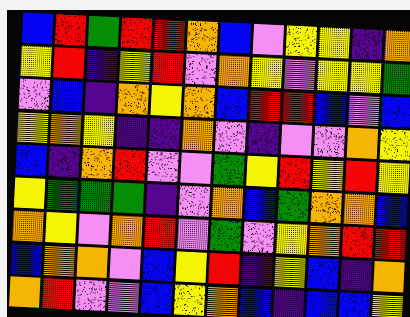[["blue", "red", "green", "red", "red", "orange", "blue", "violet", "yellow", "yellow", "indigo", "orange"], ["yellow", "red", "indigo", "yellow", "red", "violet", "orange", "yellow", "violet", "yellow", "yellow", "green"], ["violet", "blue", "indigo", "orange", "yellow", "orange", "blue", "red", "red", "blue", "violet", "blue"], ["yellow", "orange", "yellow", "indigo", "indigo", "orange", "violet", "indigo", "violet", "violet", "orange", "yellow"], ["blue", "indigo", "orange", "red", "violet", "violet", "green", "yellow", "red", "yellow", "red", "yellow"], ["yellow", "green", "green", "green", "indigo", "violet", "orange", "blue", "green", "orange", "orange", "blue"], ["orange", "yellow", "violet", "orange", "red", "violet", "green", "violet", "yellow", "orange", "red", "red"], ["blue", "orange", "orange", "violet", "blue", "yellow", "red", "indigo", "yellow", "blue", "indigo", "orange"], ["orange", "red", "violet", "violet", "blue", "yellow", "orange", "blue", "indigo", "blue", "blue", "yellow"]]